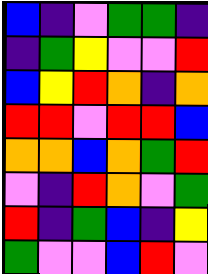[["blue", "indigo", "violet", "green", "green", "indigo"], ["indigo", "green", "yellow", "violet", "violet", "red"], ["blue", "yellow", "red", "orange", "indigo", "orange"], ["red", "red", "violet", "red", "red", "blue"], ["orange", "orange", "blue", "orange", "green", "red"], ["violet", "indigo", "red", "orange", "violet", "green"], ["red", "indigo", "green", "blue", "indigo", "yellow"], ["green", "violet", "violet", "blue", "red", "violet"]]